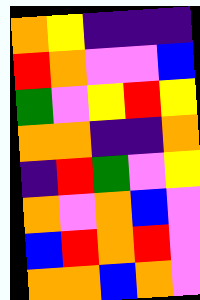[["orange", "yellow", "indigo", "indigo", "indigo"], ["red", "orange", "violet", "violet", "blue"], ["green", "violet", "yellow", "red", "yellow"], ["orange", "orange", "indigo", "indigo", "orange"], ["indigo", "red", "green", "violet", "yellow"], ["orange", "violet", "orange", "blue", "violet"], ["blue", "red", "orange", "red", "violet"], ["orange", "orange", "blue", "orange", "violet"]]